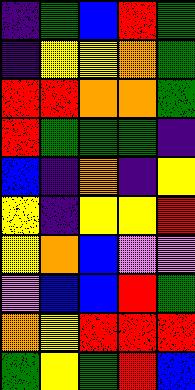[["indigo", "green", "blue", "red", "green"], ["indigo", "yellow", "yellow", "orange", "green"], ["red", "red", "orange", "orange", "green"], ["red", "green", "green", "green", "indigo"], ["blue", "indigo", "orange", "indigo", "yellow"], ["yellow", "indigo", "yellow", "yellow", "red"], ["yellow", "orange", "blue", "violet", "violet"], ["violet", "blue", "blue", "red", "green"], ["orange", "yellow", "red", "red", "red"], ["green", "yellow", "green", "red", "blue"]]